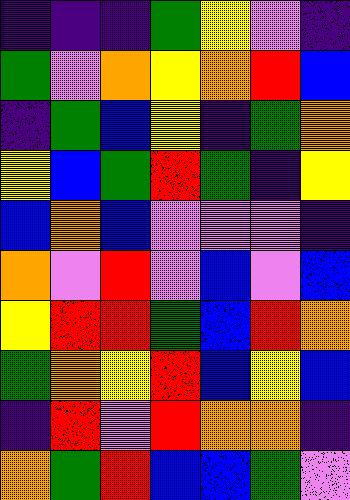[["indigo", "indigo", "indigo", "green", "yellow", "violet", "indigo"], ["green", "violet", "orange", "yellow", "orange", "red", "blue"], ["indigo", "green", "blue", "yellow", "indigo", "green", "orange"], ["yellow", "blue", "green", "red", "green", "indigo", "yellow"], ["blue", "orange", "blue", "violet", "violet", "violet", "indigo"], ["orange", "violet", "red", "violet", "blue", "violet", "blue"], ["yellow", "red", "red", "green", "blue", "red", "orange"], ["green", "orange", "yellow", "red", "blue", "yellow", "blue"], ["indigo", "red", "violet", "red", "orange", "orange", "indigo"], ["orange", "green", "red", "blue", "blue", "green", "violet"]]